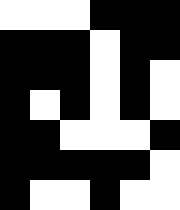[["white", "white", "white", "black", "black", "black"], ["black", "black", "black", "white", "black", "black"], ["black", "black", "black", "white", "black", "white"], ["black", "white", "black", "white", "black", "white"], ["black", "black", "white", "white", "white", "black"], ["black", "black", "black", "black", "black", "white"], ["black", "white", "white", "black", "white", "white"]]